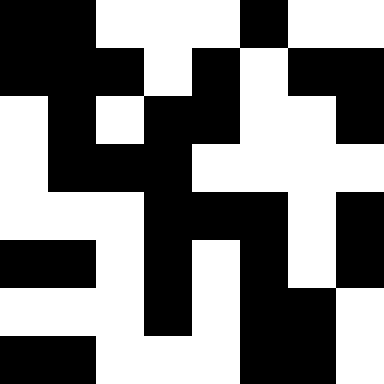[["black", "black", "white", "white", "white", "black", "white", "white"], ["black", "black", "black", "white", "black", "white", "black", "black"], ["white", "black", "white", "black", "black", "white", "white", "black"], ["white", "black", "black", "black", "white", "white", "white", "white"], ["white", "white", "white", "black", "black", "black", "white", "black"], ["black", "black", "white", "black", "white", "black", "white", "black"], ["white", "white", "white", "black", "white", "black", "black", "white"], ["black", "black", "white", "white", "white", "black", "black", "white"]]